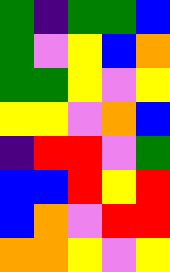[["green", "indigo", "green", "green", "blue"], ["green", "violet", "yellow", "blue", "orange"], ["green", "green", "yellow", "violet", "yellow"], ["yellow", "yellow", "violet", "orange", "blue"], ["indigo", "red", "red", "violet", "green"], ["blue", "blue", "red", "yellow", "red"], ["blue", "orange", "violet", "red", "red"], ["orange", "orange", "yellow", "violet", "yellow"]]